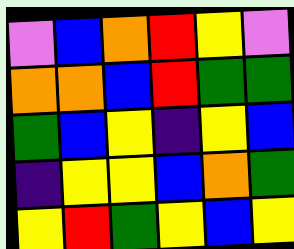[["violet", "blue", "orange", "red", "yellow", "violet"], ["orange", "orange", "blue", "red", "green", "green"], ["green", "blue", "yellow", "indigo", "yellow", "blue"], ["indigo", "yellow", "yellow", "blue", "orange", "green"], ["yellow", "red", "green", "yellow", "blue", "yellow"]]